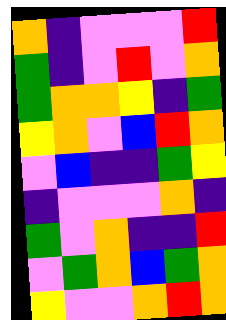[["orange", "indigo", "violet", "violet", "violet", "red"], ["green", "indigo", "violet", "red", "violet", "orange"], ["green", "orange", "orange", "yellow", "indigo", "green"], ["yellow", "orange", "violet", "blue", "red", "orange"], ["violet", "blue", "indigo", "indigo", "green", "yellow"], ["indigo", "violet", "violet", "violet", "orange", "indigo"], ["green", "violet", "orange", "indigo", "indigo", "red"], ["violet", "green", "orange", "blue", "green", "orange"], ["yellow", "violet", "violet", "orange", "red", "orange"]]